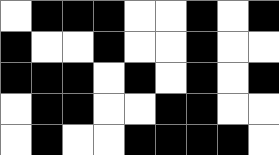[["white", "black", "black", "black", "white", "white", "black", "white", "black"], ["black", "white", "white", "black", "white", "white", "black", "white", "white"], ["black", "black", "black", "white", "black", "white", "black", "white", "black"], ["white", "black", "black", "white", "white", "black", "black", "white", "white"], ["white", "black", "white", "white", "black", "black", "black", "black", "white"]]